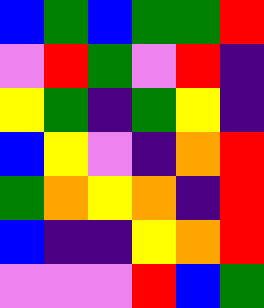[["blue", "green", "blue", "green", "green", "red"], ["violet", "red", "green", "violet", "red", "indigo"], ["yellow", "green", "indigo", "green", "yellow", "indigo"], ["blue", "yellow", "violet", "indigo", "orange", "red"], ["green", "orange", "yellow", "orange", "indigo", "red"], ["blue", "indigo", "indigo", "yellow", "orange", "red"], ["violet", "violet", "violet", "red", "blue", "green"]]